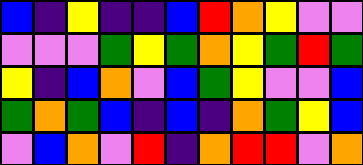[["blue", "indigo", "yellow", "indigo", "indigo", "blue", "red", "orange", "yellow", "violet", "violet"], ["violet", "violet", "violet", "green", "yellow", "green", "orange", "yellow", "green", "red", "green"], ["yellow", "indigo", "blue", "orange", "violet", "blue", "green", "yellow", "violet", "violet", "blue"], ["green", "orange", "green", "blue", "indigo", "blue", "indigo", "orange", "green", "yellow", "blue"], ["violet", "blue", "orange", "violet", "red", "indigo", "orange", "red", "red", "violet", "orange"]]